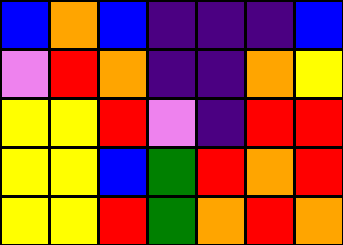[["blue", "orange", "blue", "indigo", "indigo", "indigo", "blue"], ["violet", "red", "orange", "indigo", "indigo", "orange", "yellow"], ["yellow", "yellow", "red", "violet", "indigo", "red", "red"], ["yellow", "yellow", "blue", "green", "red", "orange", "red"], ["yellow", "yellow", "red", "green", "orange", "red", "orange"]]